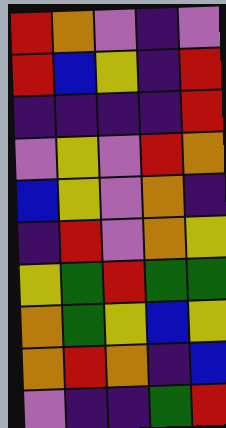[["red", "orange", "violet", "indigo", "violet"], ["red", "blue", "yellow", "indigo", "red"], ["indigo", "indigo", "indigo", "indigo", "red"], ["violet", "yellow", "violet", "red", "orange"], ["blue", "yellow", "violet", "orange", "indigo"], ["indigo", "red", "violet", "orange", "yellow"], ["yellow", "green", "red", "green", "green"], ["orange", "green", "yellow", "blue", "yellow"], ["orange", "red", "orange", "indigo", "blue"], ["violet", "indigo", "indigo", "green", "red"]]